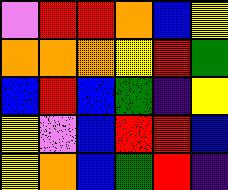[["violet", "red", "red", "orange", "blue", "yellow"], ["orange", "orange", "orange", "yellow", "red", "green"], ["blue", "red", "blue", "green", "indigo", "yellow"], ["yellow", "violet", "blue", "red", "red", "blue"], ["yellow", "orange", "blue", "green", "red", "indigo"]]